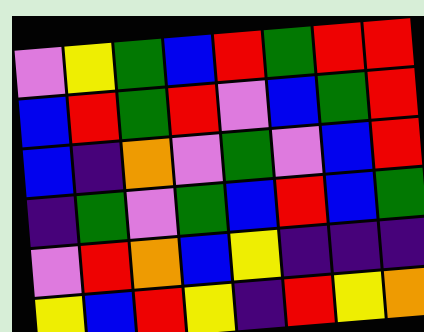[["violet", "yellow", "green", "blue", "red", "green", "red", "red"], ["blue", "red", "green", "red", "violet", "blue", "green", "red"], ["blue", "indigo", "orange", "violet", "green", "violet", "blue", "red"], ["indigo", "green", "violet", "green", "blue", "red", "blue", "green"], ["violet", "red", "orange", "blue", "yellow", "indigo", "indigo", "indigo"], ["yellow", "blue", "red", "yellow", "indigo", "red", "yellow", "orange"]]